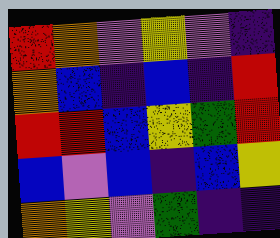[["red", "orange", "violet", "yellow", "violet", "indigo"], ["orange", "blue", "indigo", "blue", "indigo", "red"], ["red", "red", "blue", "yellow", "green", "red"], ["blue", "violet", "blue", "indigo", "blue", "yellow"], ["orange", "yellow", "violet", "green", "indigo", "indigo"]]